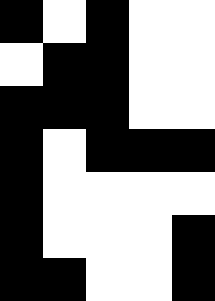[["black", "white", "black", "white", "white"], ["white", "black", "black", "white", "white"], ["black", "black", "black", "white", "white"], ["black", "white", "black", "black", "black"], ["black", "white", "white", "white", "white"], ["black", "white", "white", "white", "black"], ["black", "black", "white", "white", "black"]]